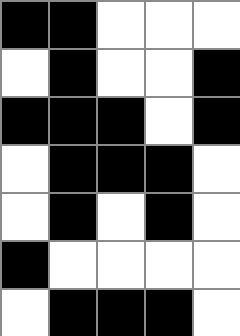[["black", "black", "white", "white", "white"], ["white", "black", "white", "white", "black"], ["black", "black", "black", "white", "black"], ["white", "black", "black", "black", "white"], ["white", "black", "white", "black", "white"], ["black", "white", "white", "white", "white"], ["white", "black", "black", "black", "white"]]